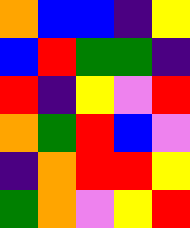[["orange", "blue", "blue", "indigo", "yellow"], ["blue", "red", "green", "green", "indigo"], ["red", "indigo", "yellow", "violet", "red"], ["orange", "green", "red", "blue", "violet"], ["indigo", "orange", "red", "red", "yellow"], ["green", "orange", "violet", "yellow", "red"]]